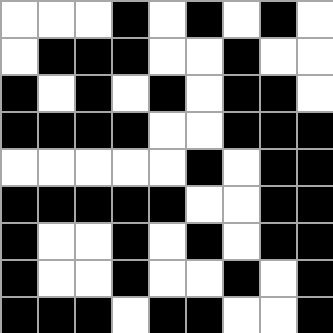[["white", "white", "white", "black", "white", "black", "white", "black", "white"], ["white", "black", "black", "black", "white", "white", "black", "white", "white"], ["black", "white", "black", "white", "black", "white", "black", "black", "white"], ["black", "black", "black", "black", "white", "white", "black", "black", "black"], ["white", "white", "white", "white", "white", "black", "white", "black", "black"], ["black", "black", "black", "black", "black", "white", "white", "black", "black"], ["black", "white", "white", "black", "white", "black", "white", "black", "black"], ["black", "white", "white", "black", "white", "white", "black", "white", "black"], ["black", "black", "black", "white", "black", "black", "white", "white", "black"]]